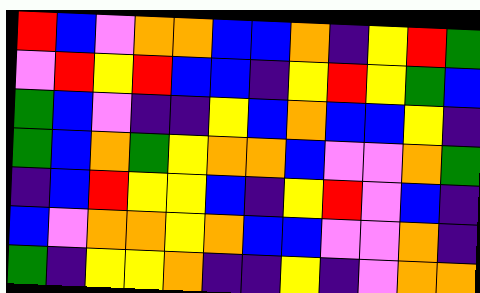[["red", "blue", "violet", "orange", "orange", "blue", "blue", "orange", "indigo", "yellow", "red", "green"], ["violet", "red", "yellow", "red", "blue", "blue", "indigo", "yellow", "red", "yellow", "green", "blue"], ["green", "blue", "violet", "indigo", "indigo", "yellow", "blue", "orange", "blue", "blue", "yellow", "indigo"], ["green", "blue", "orange", "green", "yellow", "orange", "orange", "blue", "violet", "violet", "orange", "green"], ["indigo", "blue", "red", "yellow", "yellow", "blue", "indigo", "yellow", "red", "violet", "blue", "indigo"], ["blue", "violet", "orange", "orange", "yellow", "orange", "blue", "blue", "violet", "violet", "orange", "indigo"], ["green", "indigo", "yellow", "yellow", "orange", "indigo", "indigo", "yellow", "indigo", "violet", "orange", "orange"]]